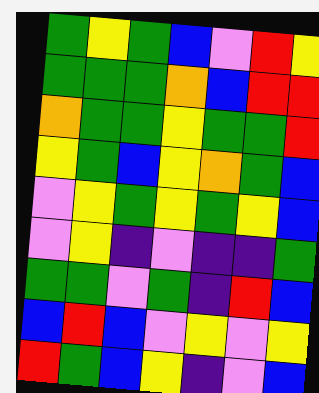[["green", "yellow", "green", "blue", "violet", "red", "yellow"], ["green", "green", "green", "orange", "blue", "red", "red"], ["orange", "green", "green", "yellow", "green", "green", "red"], ["yellow", "green", "blue", "yellow", "orange", "green", "blue"], ["violet", "yellow", "green", "yellow", "green", "yellow", "blue"], ["violet", "yellow", "indigo", "violet", "indigo", "indigo", "green"], ["green", "green", "violet", "green", "indigo", "red", "blue"], ["blue", "red", "blue", "violet", "yellow", "violet", "yellow"], ["red", "green", "blue", "yellow", "indigo", "violet", "blue"]]